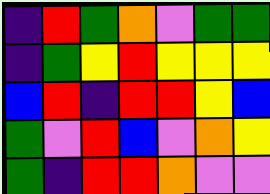[["indigo", "red", "green", "orange", "violet", "green", "green"], ["indigo", "green", "yellow", "red", "yellow", "yellow", "yellow"], ["blue", "red", "indigo", "red", "red", "yellow", "blue"], ["green", "violet", "red", "blue", "violet", "orange", "yellow"], ["green", "indigo", "red", "red", "orange", "violet", "violet"]]